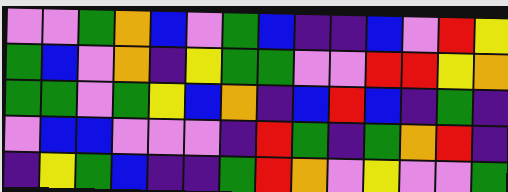[["violet", "violet", "green", "orange", "blue", "violet", "green", "blue", "indigo", "indigo", "blue", "violet", "red", "yellow"], ["green", "blue", "violet", "orange", "indigo", "yellow", "green", "green", "violet", "violet", "red", "red", "yellow", "orange"], ["green", "green", "violet", "green", "yellow", "blue", "orange", "indigo", "blue", "red", "blue", "indigo", "green", "indigo"], ["violet", "blue", "blue", "violet", "violet", "violet", "indigo", "red", "green", "indigo", "green", "orange", "red", "indigo"], ["indigo", "yellow", "green", "blue", "indigo", "indigo", "green", "red", "orange", "violet", "yellow", "violet", "violet", "green"]]